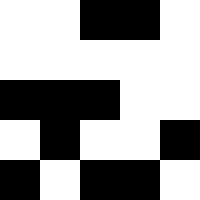[["white", "white", "black", "black", "white"], ["white", "white", "white", "white", "white"], ["black", "black", "black", "white", "white"], ["white", "black", "white", "white", "black"], ["black", "white", "black", "black", "white"]]